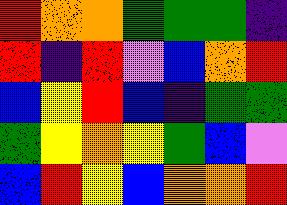[["red", "orange", "orange", "green", "green", "green", "indigo"], ["red", "indigo", "red", "violet", "blue", "orange", "red"], ["blue", "yellow", "red", "blue", "indigo", "green", "green"], ["green", "yellow", "orange", "yellow", "green", "blue", "violet"], ["blue", "red", "yellow", "blue", "orange", "orange", "red"]]